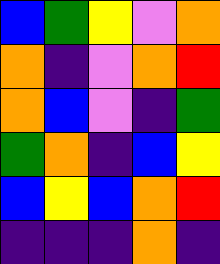[["blue", "green", "yellow", "violet", "orange"], ["orange", "indigo", "violet", "orange", "red"], ["orange", "blue", "violet", "indigo", "green"], ["green", "orange", "indigo", "blue", "yellow"], ["blue", "yellow", "blue", "orange", "red"], ["indigo", "indigo", "indigo", "orange", "indigo"]]